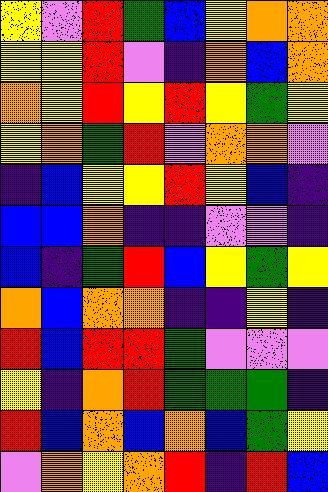[["yellow", "violet", "red", "green", "blue", "yellow", "orange", "orange"], ["yellow", "yellow", "red", "violet", "indigo", "orange", "blue", "orange"], ["orange", "yellow", "red", "yellow", "red", "yellow", "green", "yellow"], ["yellow", "orange", "green", "red", "violet", "orange", "orange", "violet"], ["indigo", "blue", "yellow", "yellow", "red", "yellow", "blue", "indigo"], ["blue", "blue", "orange", "indigo", "indigo", "violet", "violet", "indigo"], ["blue", "indigo", "green", "red", "blue", "yellow", "green", "yellow"], ["orange", "blue", "orange", "orange", "indigo", "indigo", "yellow", "indigo"], ["red", "blue", "red", "red", "green", "violet", "violet", "violet"], ["yellow", "indigo", "orange", "red", "green", "green", "green", "indigo"], ["red", "blue", "orange", "blue", "orange", "blue", "green", "yellow"], ["violet", "orange", "yellow", "orange", "red", "indigo", "red", "blue"]]